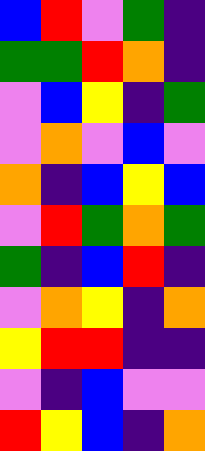[["blue", "red", "violet", "green", "indigo"], ["green", "green", "red", "orange", "indigo"], ["violet", "blue", "yellow", "indigo", "green"], ["violet", "orange", "violet", "blue", "violet"], ["orange", "indigo", "blue", "yellow", "blue"], ["violet", "red", "green", "orange", "green"], ["green", "indigo", "blue", "red", "indigo"], ["violet", "orange", "yellow", "indigo", "orange"], ["yellow", "red", "red", "indigo", "indigo"], ["violet", "indigo", "blue", "violet", "violet"], ["red", "yellow", "blue", "indigo", "orange"]]